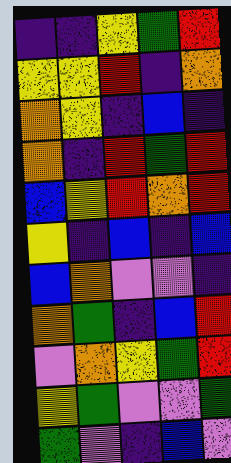[["indigo", "indigo", "yellow", "green", "red"], ["yellow", "yellow", "red", "indigo", "orange"], ["orange", "yellow", "indigo", "blue", "indigo"], ["orange", "indigo", "red", "green", "red"], ["blue", "yellow", "red", "orange", "red"], ["yellow", "indigo", "blue", "indigo", "blue"], ["blue", "orange", "violet", "violet", "indigo"], ["orange", "green", "indigo", "blue", "red"], ["violet", "orange", "yellow", "green", "red"], ["yellow", "green", "violet", "violet", "green"], ["green", "violet", "indigo", "blue", "violet"]]